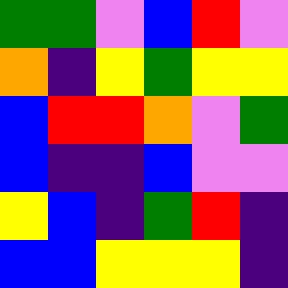[["green", "green", "violet", "blue", "red", "violet"], ["orange", "indigo", "yellow", "green", "yellow", "yellow"], ["blue", "red", "red", "orange", "violet", "green"], ["blue", "indigo", "indigo", "blue", "violet", "violet"], ["yellow", "blue", "indigo", "green", "red", "indigo"], ["blue", "blue", "yellow", "yellow", "yellow", "indigo"]]